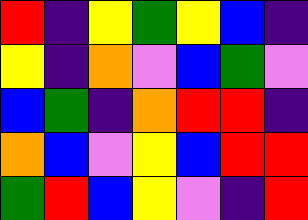[["red", "indigo", "yellow", "green", "yellow", "blue", "indigo"], ["yellow", "indigo", "orange", "violet", "blue", "green", "violet"], ["blue", "green", "indigo", "orange", "red", "red", "indigo"], ["orange", "blue", "violet", "yellow", "blue", "red", "red"], ["green", "red", "blue", "yellow", "violet", "indigo", "red"]]